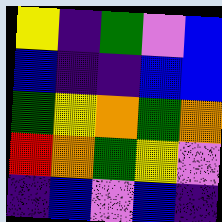[["yellow", "indigo", "green", "violet", "blue"], ["blue", "indigo", "indigo", "blue", "blue"], ["green", "yellow", "orange", "green", "orange"], ["red", "orange", "green", "yellow", "violet"], ["indigo", "blue", "violet", "blue", "indigo"]]